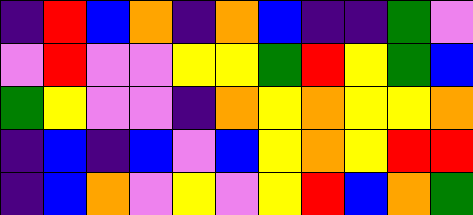[["indigo", "red", "blue", "orange", "indigo", "orange", "blue", "indigo", "indigo", "green", "violet"], ["violet", "red", "violet", "violet", "yellow", "yellow", "green", "red", "yellow", "green", "blue"], ["green", "yellow", "violet", "violet", "indigo", "orange", "yellow", "orange", "yellow", "yellow", "orange"], ["indigo", "blue", "indigo", "blue", "violet", "blue", "yellow", "orange", "yellow", "red", "red"], ["indigo", "blue", "orange", "violet", "yellow", "violet", "yellow", "red", "blue", "orange", "green"]]